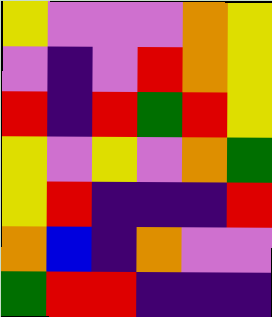[["yellow", "violet", "violet", "violet", "orange", "yellow"], ["violet", "indigo", "violet", "red", "orange", "yellow"], ["red", "indigo", "red", "green", "red", "yellow"], ["yellow", "violet", "yellow", "violet", "orange", "green"], ["yellow", "red", "indigo", "indigo", "indigo", "red"], ["orange", "blue", "indigo", "orange", "violet", "violet"], ["green", "red", "red", "indigo", "indigo", "indigo"]]